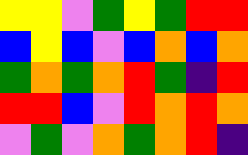[["yellow", "yellow", "violet", "green", "yellow", "green", "red", "red"], ["blue", "yellow", "blue", "violet", "blue", "orange", "blue", "orange"], ["green", "orange", "green", "orange", "red", "green", "indigo", "red"], ["red", "red", "blue", "violet", "red", "orange", "red", "orange"], ["violet", "green", "violet", "orange", "green", "orange", "red", "indigo"]]